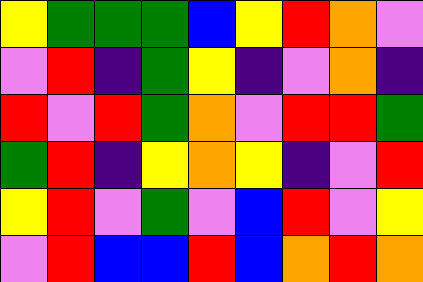[["yellow", "green", "green", "green", "blue", "yellow", "red", "orange", "violet"], ["violet", "red", "indigo", "green", "yellow", "indigo", "violet", "orange", "indigo"], ["red", "violet", "red", "green", "orange", "violet", "red", "red", "green"], ["green", "red", "indigo", "yellow", "orange", "yellow", "indigo", "violet", "red"], ["yellow", "red", "violet", "green", "violet", "blue", "red", "violet", "yellow"], ["violet", "red", "blue", "blue", "red", "blue", "orange", "red", "orange"]]